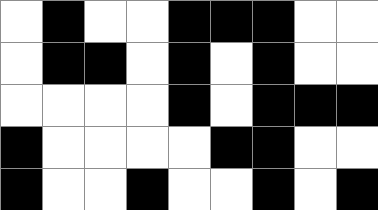[["white", "black", "white", "white", "black", "black", "black", "white", "white"], ["white", "black", "black", "white", "black", "white", "black", "white", "white"], ["white", "white", "white", "white", "black", "white", "black", "black", "black"], ["black", "white", "white", "white", "white", "black", "black", "white", "white"], ["black", "white", "white", "black", "white", "white", "black", "white", "black"]]